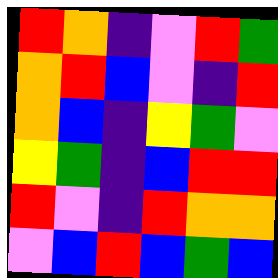[["red", "orange", "indigo", "violet", "red", "green"], ["orange", "red", "blue", "violet", "indigo", "red"], ["orange", "blue", "indigo", "yellow", "green", "violet"], ["yellow", "green", "indigo", "blue", "red", "red"], ["red", "violet", "indigo", "red", "orange", "orange"], ["violet", "blue", "red", "blue", "green", "blue"]]